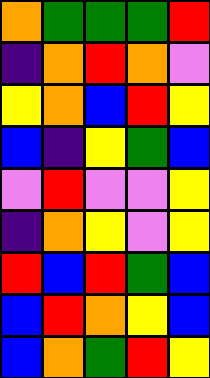[["orange", "green", "green", "green", "red"], ["indigo", "orange", "red", "orange", "violet"], ["yellow", "orange", "blue", "red", "yellow"], ["blue", "indigo", "yellow", "green", "blue"], ["violet", "red", "violet", "violet", "yellow"], ["indigo", "orange", "yellow", "violet", "yellow"], ["red", "blue", "red", "green", "blue"], ["blue", "red", "orange", "yellow", "blue"], ["blue", "orange", "green", "red", "yellow"]]